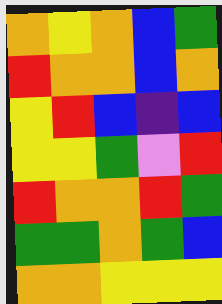[["orange", "yellow", "orange", "blue", "green"], ["red", "orange", "orange", "blue", "orange"], ["yellow", "red", "blue", "indigo", "blue"], ["yellow", "yellow", "green", "violet", "red"], ["red", "orange", "orange", "red", "green"], ["green", "green", "orange", "green", "blue"], ["orange", "orange", "yellow", "yellow", "yellow"]]